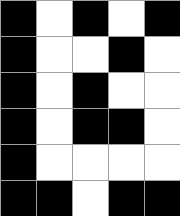[["black", "white", "black", "white", "black"], ["black", "white", "white", "black", "white"], ["black", "white", "black", "white", "white"], ["black", "white", "black", "black", "white"], ["black", "white", "white", "white", "white"], ["black", "black", "white", "black", "black"]]